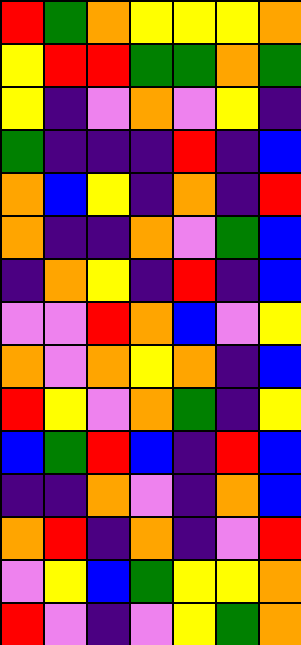[["red", "green", "orange", "yellow", "yellow", "yellow", "orange"], ["yellow", "red", "red", "green", "green", "orange", "green"], ["yellow", "indigo", "violet", "orange", "violet", "yellow", "indigo"], ["green", "indigo", "indigo", "indigo", "red", "indigo", "blue"], ["orange", "blue", "yellow", "indigo", "orange", "indigo", "red"], ["orange", "indigo", "indigo", "orange", "violet", "green", "blue"], ["indigo", "orange", "yellow", "indigo", "red", "indigo", "blue"], ["violet", "violet", "red", "orange", "blue", "violet", "yellow"], ["orange", "violet", "orange", "yellow", "orange", "indigo", "blue"], ["red", "yellow", "violet", "orange", "green", "indigo", "yellow"], ["blue", "green", "red", "blue", "indigo", "red", "blue"], ["indigo", "indigo", "orange", "violet", "indigo", "orange", "blue"], ["orange", "red", "indigo", "orange", "indigo", "violet", "red"], ["violet", "yellow", "blue", "green", "yellow", "yellow", "orange"], ["red", "violet", "indigo", "violet", "yellow", "green", "orange"]]